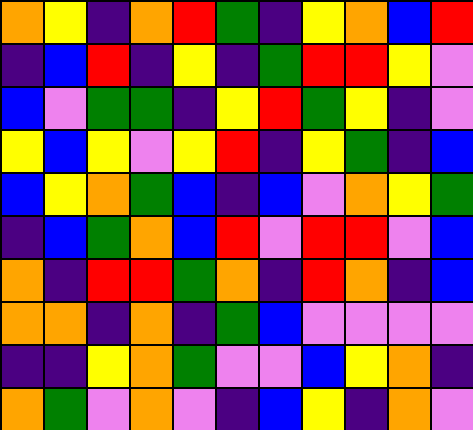[["orange", "yellow", "indigo", "orange", "red", "green", "indigo", "yellow", "orange", "blue", "red"], ["indigo", "blue", "red", "indigo", "yellow", "indigo", "green", "red", "red", "yellow", "violet"], ["blue", "violet", "green", "green", "indigo", "yellow", "red", "green", "yellow", "indigo", "violet"], ["yellow", "blue", "yellow", "violet", "yellow", "red", "indigo", "yellow", "green", "indigo", "blue"], ["blue", "yellow", "orange", "green", "blue", "indigo", "blue", "violet", "orange", "yellow", "green"], ["indigo", "blue", "green", "orange", "blue", "red", "violet", "red", "red", "violet", "blue"], ["orange", "indigo", "red", "red", "green", "orange", "indigo", "red", "orange", "indigo", "blue"], ["orange", "orange", "indigo", "orange", "indigo", "green", "blue", "violet", "violet", "violet", "violet"], ["indigo", "indigo", "yellow", "orange", "green", "violet", "violet", "blue", "yellow", "orange", "indigo"], ["orange", "green", "violet", "orange", "violet", "indigo", "blue", "yellow", "indigo", "orange", "violet"]]